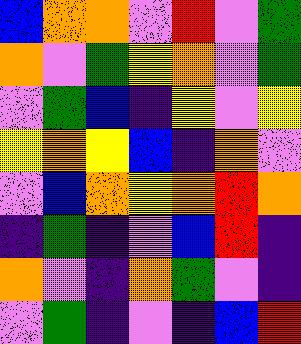[["blue", "orange", "orange", "violet", "red", "violet", "green"], ["orange", "violet", "green", "yellow", "orange", "violet", "green"], ["violet", "green", "blue", "indigo", "yellow", "violet", "yellow"], ["yellow", "orange", "yellow", "blue", "indigo", "orange", "violet"], ["violet", "blue", "orange", "yellow", "orange", "red", "orange"], ["indigo", "green", "indigo", "violet", "blue", "red", "indigo"], ["orange", "violet", "indigo", "orange", "green", "violet", "indigo"], ["violet", "green", "indigo", "violet", "indigo", "blue", "red"]]